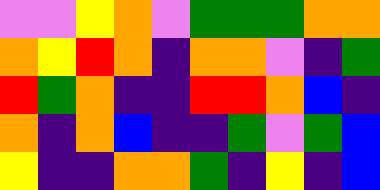[["violet", "violet", "yellow", "orange", "violet", "green", "green", "green", "orange", "orange"], ["orange", "yellow", "red", "orange", "indigo", "orange", "orange", "violet", "indigo", "green"], ["red", "green", "orange", "indigo", "indigo", "red", "red", "orange", "blue", "indigo"], ["orange", "indigo", "orange", "blue", "indigo", "indigo", "green", "violet", "green", "blue"], ["yellow", "indigo", "indigo", "orange", "orange", "green", "indigo", "yellow", "indigo", "blue"]]